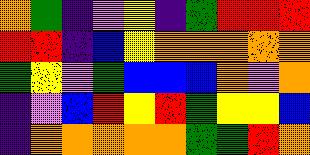[["orange", "green", "indigo", "violet", "yellow", "indigo", "green", "red", "red", "red"], ["red", "red", "indigo", "blue", "yellow", "orange", "orange", "orange", "orange", "orange"], ["green", "yellow", "violet", "green", "blue", "blue", "blue", "orange", "violet", "orange"], ["indigo", "violet", "blue", "red", "yellow", "red", "green", "yellow", "yellow", "blue"], ["indigo", "orange", "orange", "orange", "orange", "orange", "green", "green", "red", "orange"]]